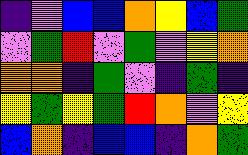[["indigo", "violet", "blue", "blue", "orange", "yellow", "blue", "green"], ["violet", "green", "red", "violet", "green", "violet", "yellow", "orange"], ["orange", "orange", "indigo", "green", "violet", "indigo", "green", "indigo"], ["yellow", "green", "yellow", "green", "red", "orange", "violet", "yellow"], ["blue", "orange", "indigo", "blue", "blue", "indigo", "orange", "green"]]